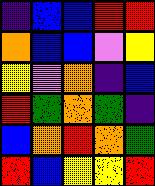[["indigo", "blue", "blue", "red", "red"], ["orange", "blue", "blue", "violet", "yellow"], ["yellow", "violet", "orange", "indigo", "blue"], ["red", "green", "orange", "green", "indigo"], ["blue", "orange", "red", "orange", "green"], ["red", "blue", "yellow", "yellow", "red"]]